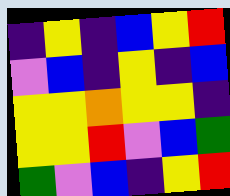[["indigo", "yellow", "indigo", "blue", "yellow", "red"], ["violet", "blue", "indigo", "yellow", "indigo", "blue"], ["yellow", "yellow", "orange", "yellow", "yellow", "indigo"], ["yellow", "yellow", "red", "violet", "blue", "green"], ["green", "violet", "blue", "indigo", "yellow", "red"]]